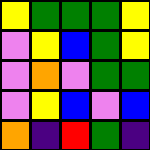[["yellow", "green", "green", "green", "yellow"], ["violet", "yellow", "blue", "green", "yellow"], ["violet", "orange", "violet", "green", "green"], ["violet", "yellow", "blue", "violet", "blue"], ["orange", "indigo", "red", "green", "indigo"]]